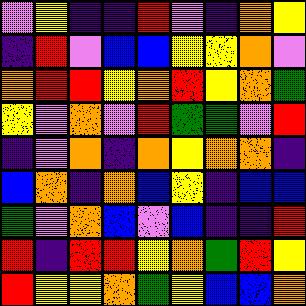[["violet", "yellow", "indigo", "indigo", "red", "violet", "indigo", "orange", "yellow"], ["indigo", "red", "violet", "blue", "blue", "yellow", "yellow", "orange", "violet"], ["orange", "red", "red", "yellow", "orange", "red", "yellow", "orange", "green"], ["yellow", "violet", "orange", "violet", "red", "green", "green", "violet", "red"], ["indigo", "violet", "orange", "indigo", "orange", "yellow", "orange", "orange", "indigo"], ["blue", "orange", "indigo", "orange", "blue", "yellow", "indigo", "blue", "blue"], ["green", "violet", "orange", "blue", "violet", "blue", "indigo", "indigo", "red"], ["red", "indigo", "red", "red", "yellow", "orange", "green", "red", "yellow"], ["red", "yellow", "yellow", "orange", "green", "yellow", "blue", "blue", "orange"]]